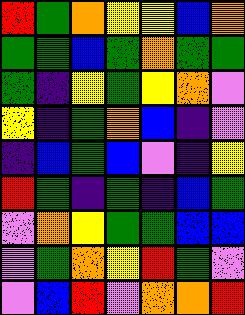[["red", "green", "orange", "yellow", "yellow", "blue", "orange"], ["green", "green", "blue", "green", "orange", "green", "green"], ["green", "indigo", "yellow", "green", "yellow", "orange", "violet"], ["yellow", "indigo", "green", "orange", "blue", "indigo", "violet"], ["indigo", "blue", "green", "blue", "violet", "indigo", "yellow"], ["red", "green", "indigo", "green", "indigo", "blue", "green"], ["violet", "orange", "yellow", "green", "green", "blue", "blue"], ["violet", "green", "orange", "yellow", "red", "green", "violet"], ["violet", "blue", "red", "violet", "orange", "orange", "red"]]